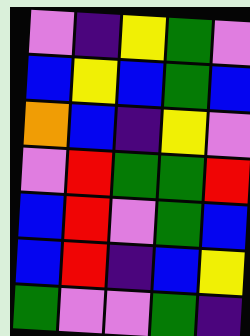[["violet", "indigo", "yellow", "green", "violet"], ["blue", "yellow", "blue", "green", "blue"], ["orange", "blue", "indigo", "yellow", "violet"], ["violet", "red", "green", "green", "red"], ["blue", "red", "violet", "green", "blue"], ["blue", "red", "indigo", "blue", "yellow"], ["green", "violet", "violet", "green", "indigo"]]